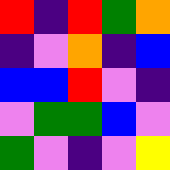[["red", "indigo", "red", "green", "orange"], ["indigo", "violet", "orange", "indigo", "blue"], ["blue", "blue", "red", "violet", "indigo"], ["violet", "green", "green", "blue", "violet"], ["green", "violet", "indigo", "violet", "yellow"]]